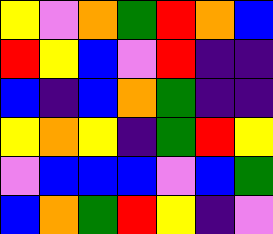[["yellow", "violet", "orange", "green", "red", "orange", "blue"], ["red", "yellow", "blue", "violet", "red", "indigo", "indigo"], ["blue", "indigo", "blue", "orange", "green", "indigo", "indigo"], ["yellow", "orange", "yellow", "indigo", "green", "red", "yellow"], ["violet", "blue", "blue", "blue", "violet", "blue", "green"], ["blue", "orange", "green", "red", "yellow", "indigo", "violet"]]